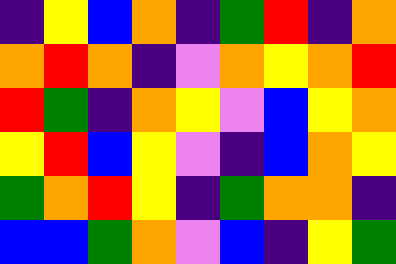[["indigo", "yellow", "blue", "orange", "indigo", "green", "red", "indigo", "orange"], ["orange", "red", "orange", "indigo", "violet", "orange", "yellow", "orange", "red"], ["red", "green", "indigo", "orange", "yellow", "violet", "blue", "yellow", "orange"], ["yellow", "red", "blue", "yellow", "violet", "indigo", "blue", "orange", "yellow"], ["green", "orange", "red", "yellow", "indigo", "green", "orange", "orange", "indigo"], ["blue", "blue", "green", "orange", "violet", "blue", "indigo", "yellow", "green"]]